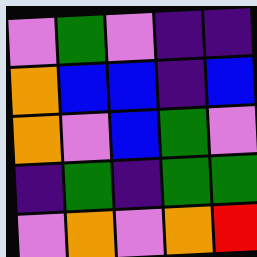[["violet", "green", "violet", "indigo", "indigo"], ["orange", "blue", "blue", "indigo", "blue"], ["orange", "violet", "blue", "green", "violet"], ["indigo", "green", "indigo", "green", "green"], ["violet", "orange", "violet", "orange", "red"]]